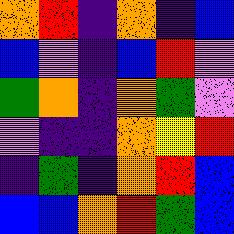[["orange", "red", "indigo", "orange", "indigo", "blue"], ["blue", "violet", "indigo", "blue", "red", "violet"], ["green", "orange", "indigo", "orange", "green", "violet"], ["violet", "indigo", "indigo", "orange", "yellow", "red"], ["indigo", "green", "indigo", "orange", "red", "blue"], ["blue", "blue", "orange", "red", "green", "blue"]]